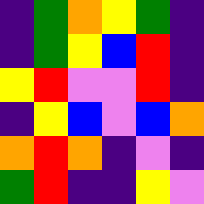[["indigo", "green", "orange", "yellow", "green", "indigo"], ["indigo", "green", "yellow", "blue", "red", "indigo"], ["yellow", "red", "violet", "violet", "red", "indigo"], ["indigo", "yellow", "blue", "violet", "blue", "orange"], ["orange", "red", "orange", "indigo", "violet", "indigo"], ["green", "red", "indigo", "indigo", "yellow", "violet"]]